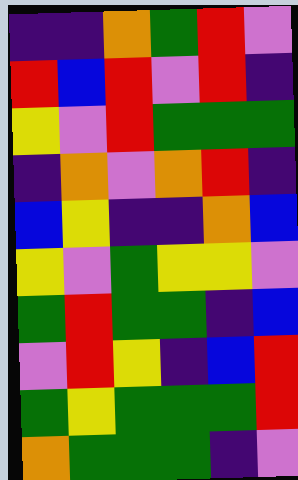[["indigo", "indigo", "orange", "green", "red", "violet"], ["red", "blue", "red", "violet", "red", "indigo"], ["yellow", "violet", "red", "green", "green", "green"], ["indigo", "orange", "violet", "orange", "red", "indigo"], ["blue", "yellow", "indigo", "indigo", "orange", "blue"], ["yellow", "violet", "green", "yellow", "yellow", "violet"], ["green", "red", "green", "green", "indigo", "blue"], ["violet", "red", "yellow", "indigo", "blue", "red"], ["green", "yellow", "green", "green", "green", "red"], ["orange", "green", "green", "green", "indigo", "violet"]]